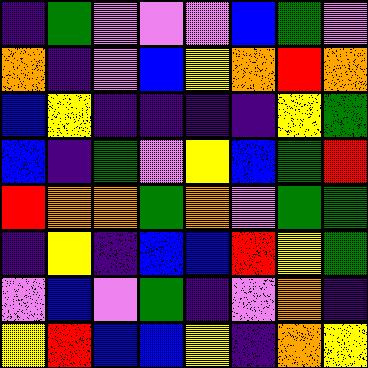[["indigo", "green", "violet", "violet", "violet", "blue", "green", "violet"], ["orange", "indigo", "violet", "blue", "yellow", "orange", "red", "orange"], ["blue", "yellow", "indigo", "indigo", "indigo", "indigo", "yellow", "green"], ["blue", "indigo", "green", "violet", "yellow", "blue", "green", "red"], ["red", "orange", "orange", "green", "orange", "violet", "green", "green"], ["indigo", "yellow", "indigo", "blue", "blue", "red", "yellow", "green"], ["violet", "blue", "violet", "green", "indigo", "violet", "orange", "indigo"], ["yellow", "red", "blue", "blue", "yellow", "indigo", "orange", "yellow"]]